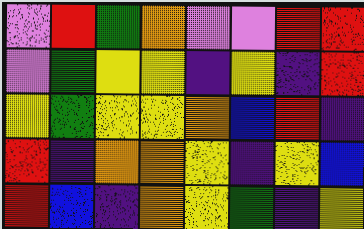[["violet", "red", "green", "orange", "violet", "violet", "red", "red"], ["violet", "green", "yellow", "yellow", "indigo", "yellow", "indigo", "red"], ["yellow", "green", "yellow", "yellow", "orange", "blue", "red", "indigo"], ["red", "indigo", "orange", "orange", "yellow", "indigo", "yellow", "blue"], ["red", "blue", "indigo", "orange", "yellow", "green", "indigo", "yellow"]]